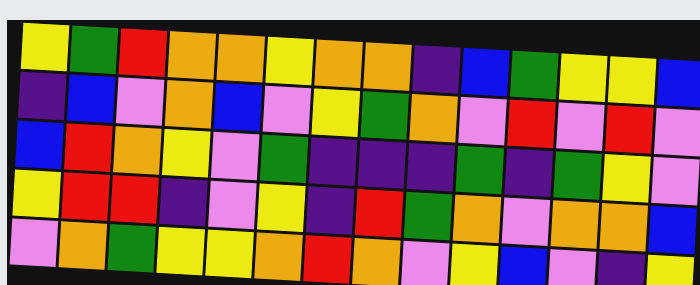[["yellow", "green", "red", "orange", "orange", "yellow", "orange", "orange", "indigo", "blue", "green", "yellow", "yellow", "blue"], ["indigo", "blue", "violet", "orange", "blue", "violet", "yellow", "green", "orange", "violet", "red", "violet", "red", "violet"], ["blue", "red", "orange", "yellow", "violet", "green", "indigo", "indigo", "indigo", "green", "indigo", "green", "yellow", "violet"], ["yellow", "red", "red", "indigo", "violet", "yellow", "indigo", "red", "green", "orange", "violet", "orange", "orange", "blue"], ["violet", "orange", "green", "yellow", "yellow", "orange", "red", "orange", "violet", "yellow", "blue", "violet", "indigo", "yellow"]]